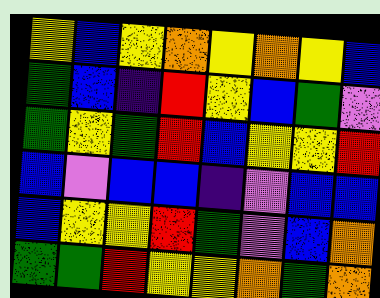[["yellow", "blue", "yellow", "orange", "yellow", "orange", "yellow", "blue"], ["green", "blue", "indigo", "red", "yellow", "blue", "green", "violet"], ["green", "yellow", "green", "red", "blue", "yellow", "yellow", "red"], ["blue", "violet", "blue", "blue", "indigo", "violet", "blue", "blue"], ["blue", "yellow", "yellow", "red", "green", "violet", "blue", "orange"], ["green", "green", "red", "yellow", "yellow", "orange", "green", "orange"]]